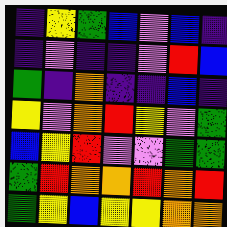[["indigo", "yellow", "green", "blue", "violet", "blue", "indigo"], ["indigo", "violet", "indigo", "indigo", "violet", "red", "blue"], ["green", "indigo", "orange", "indigo", "indigo", "blue", "indigo"], ["yellow", "violet", "orange", "red", "yellow", "violet", "green"], ["blue", "yellow", "red", "violet", "violet", "green", "green"], ["green", "red", "orange", "orange", "red", "orange", "red"], ["green", "yellow", "blue", "yellow", "yellow", "orange", "orange"]]